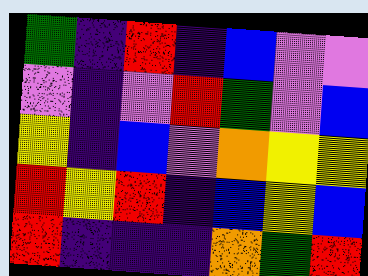[["green", "indigo", "red", "indigo", "blue", "violet", "violet"], ["violet", "indigo", "violet", "red", "green", "violet", "blue"], ["yellow", "indigo", "blue", "violet", "orange", "yellow", "yellow"], ["red", "yellow", "red", "indigo", "blue", "yellow", "blue"], ["red", "indigo", "indigo", "indigo", "orange", "green", "red"]]